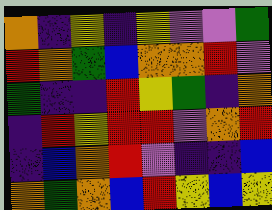[["orange", "indigo", "yellow", "indigo", "yellow", "violet", "violet", "green"], ["red", "orange", "green", "blue", "orange", "orange", "red", "violet"], ["green", "indigo", "indigo", "red", "yellow", "green", "indigo", "orange"], ["indigo", "red", "yellow", "red", "red", "violet", "orange", "red"], ["indigo", "blue", "orange", "red", "violet", "indigo", "indigo", "blue"], ["orange", "green", "orange", "blue", "red", "yellow", "blue", "yellow"]]